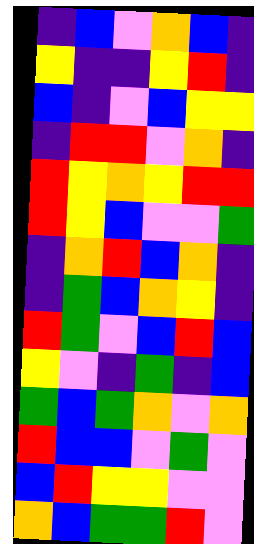[["indigo", "blue", "violet", "orange", "blue", "indigo"], ["yellow", "indigo", "indigo", "yellow", "red", "indigo"], ["blue", "indigo", "violet", "blue", "yellow", "yellow"], ["indigo", "red", "red", "violet", "orange", "indigo"], ["red", "yellow", "orange", "yellow", "red", "red"], ["red", "yellow", "blue", "violet", "violet", "green"], ["indigo", "orange", "red", "blue", "orange", "indigo"], ["indigo", "green", "blue", "orange", "yellow", "indigo"], ["red", "green", "violet", "blue", "red", "blue"], ["yellow", "violet", "indigo", "green", "indigo", "blue"], ["green", "blue", "green", "orange", "violet", "orange"], ["red", "blue", "blue", "violet", "green", "violet"], ["blue", "red", "yellow", "yellow", "violet", "violet"], ["orange", "blue", "green", "green", "red", "violet"]]